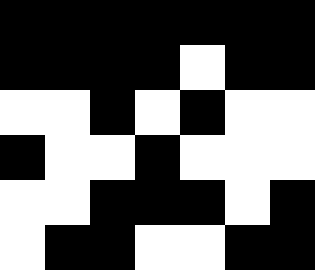[["black", "black", "black", "black", "black", "black", "black"], ["black", "black", "black", "black", "white", "black", "black"], ["white", "white", "black", "white", "black", "white", "white"], ["black", "white", "white", "black", "white", "white", "white"], ["white", "white", "black", "black", "black", "white", "black"], ["white", "black", "black", "white", "white", "black", "black"]]